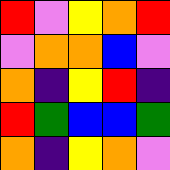[["red", "violet", "yellow", "orange", "red"], ["violet", "orange", "orange", "blue", "violet"], ["orange", "indigo", "yellow", "red", "indigo"], ["red", "green", "blue", "blue", "green"], ["orange", "indigo", "yellow", "orange", "violet"]]